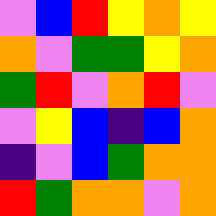[["violet", "blue", "red", "yellow", "orange", "yellow"], ["orange", "violet", "green", "green", "yellow", "orange"], ["green", "red", "violet", "orange", "red", "violet"], ["violet", "yellow", "blue", "indigo", "blue", "orange"], ["indigo", "violet", "blue", "green", "orange", "orange"], ["red", "green", "orange", "orange", "violet", "orange"]]